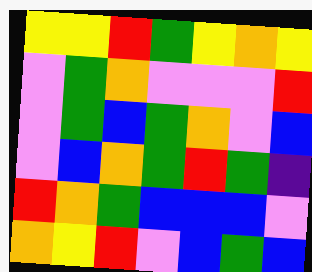[["yellow", "yellow", "red", "green", "yellow", "orange", "yellow"], ["violet", "green", "orange", "violet", "violet", "violet", "red"], ["violet", "green", "blue", "green", "orange", "violet", "blue"], ["violet", "blue", "orange", "green", "red", "green", "indigo"], ["red", "orange", "green", "blue", "blue", "blue", "violet"], ["orange", "yellow", "red", "violet", "blue", "green", "blue"]]